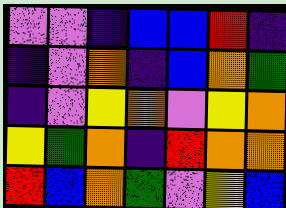[["violet", "violet", "indigo", "blue", "blue", "red", "indigo"], ["indigo", "violet", "orange", "indigo", "blue", "orange", "green"], ["indigo", "violet", "yellow", "orange", "violet", "yellow", "orange"], ["yellow", "green", "orange", "indigo", "red", "orange", "orange"], ["red", "blue", "orange", "green", "violet", "yellow", "blue"]]